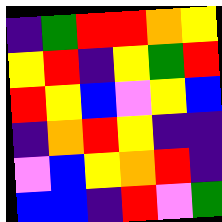[["indigo", "green", "red", "red", "orange", "yellow"], ["yellow", "red", "indigo", "yellow", "green", "red"], ["red", "yellow", "blue", "violet", "yellow", "blue"], ["indigo", "orange", "red", "yellow", "indigo", "indigo"], ["violet", "blue", "yellow", "orange", "red", "indigo"], ["blue", "blue", "indigo", "red", "violet", "green"]]